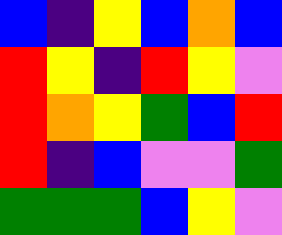[["blue", "indigo", "yellow", "blue", "orange", "blue"], ["red", "yellow", "indigo", "red", "yellow", "violet"], ["red", "orange", "yellow", "green", "blue", "red"], ["red", "indigo", "blue", "violet", "violet", "green"], ["green", "green", "green", "blue", "yellow", "violet"]]